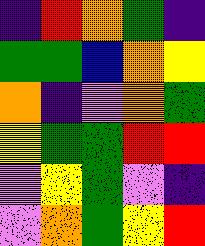[["indigo", "red", "orange", "green", "indigo"], ["green", "green", "blue", "orange", "yellow"], ["orange", "indigo", "violet", "orange", "green"], ["yellow", "green", "green", "red", "red"], ["violet", "yellow", "green", "violet", "indigo"], ["violet", "orange", "green", "yellow", "red"]]